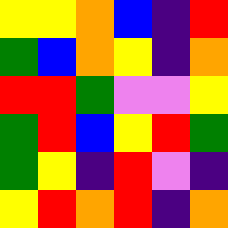[["yellow", "yellow", "orange", "blue", "indigo", "red"], ["green", "blue", "orange", "yellow", "indigo", "orange"], ["red", "red", "green", "violet", "violet", "yellow"], ["green", "red", "blue", "yellow", "red", "green"], ["green", "yellow", "indigo", "red", "violet", "indigo"], ["yellow", "red", "orange", "red", "indigo", "orange"]]